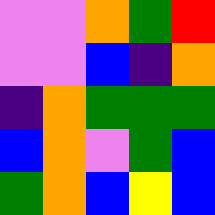[["violet", "violet", "orange", "green", "red"], ["violet", "violet", "blue", "indigo", "orange"], ["indigo", "orange", "green", "green", "green"], ["blue", "orange", "violet", "green", "blue"], ["green", "orange", "blue", "yellow", "blue"]]